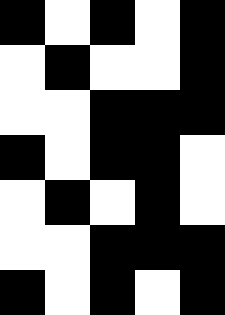[["black", "white", "black", "white", "black"], ["white", "black", "white", "white", "black"], ["white", "white", "black", "black", "black"], ["black", "white", "black", "black", "white"], ["white", "black", "white", "black", "white"], ["white", "white", "black", "black", "black"], ["black", "white", "black", "white", "black"]]